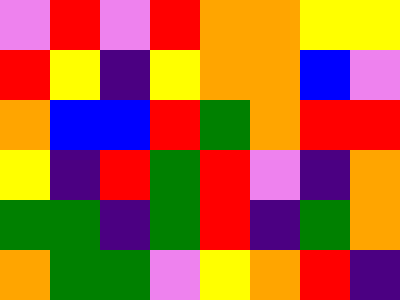[["violet", "red", "violet", "red", "orange", "orange", "yellow", "yellow"], ["red", "yellow", "indigo", "yellow", "orange", "orange", "blue", "violet"], ["orange", "blue", "blue", "red", "green", "orange", "red", "red"], ["yellow", "indigo", "red", "green", "red", "violet", "indigo", "orange"], ["green", "green", "indigo", "green", "red", "indigo", "green", "orange"], ["orange", "green", "green", "violet", "yellow", "orange", "red", "indigo"]]